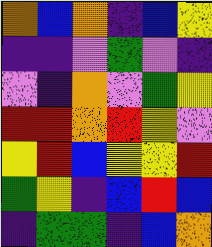[["orange", "blue", "orange", "indigo", "blue", "yellow"], ["indigo", "indigo", "violet", "green", "violet", "indigo"], ["violet", "indigo", "orange", "violet", "green", "yellow"], ["red", "red", "orange", "red", "yellow", "violet"], ["yellow", "red", "blue", "yellow", "yellow", "red"], ["green", "yellow", "indigo", "blue", "red", "blue"], ["indigo", "green", "green", "indigo", "blue", "orange"]]